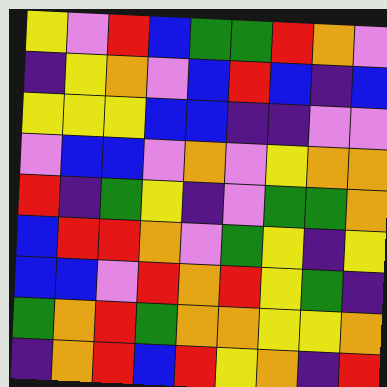[["yellow", "violet", "red", "blue", "green", "green", "red", "orange", "violet"], ["indigo", "yellow", "orange", "violet", "blue", "red", "blue", "indigo", "blue"], ["yellow", "yellow", "yellow", "blue", "blue", "indigo", "indigo", "violet", "violet"], ["violet", "blue", "blue", "violet", "orange", "violet", "yellow", "orange", "orange"], ["red", "indigo", "green", "yellow", "indigo", "violet", "green", "green", "orange"], ["blue", "red", "red", "orange", "violet", "green", "yellow", "indigo", "yellow"], ["blue", "blue", "violet", "red", "orange", "red", "yellow", "green", "indigo"], ["green", "orange", "red", "green", "orange", "orange", "yellow", "yellow", "orange"], ["indigo", "orange", "red", "blue", "red", "yellow", "orange", "indigo", "red"]]